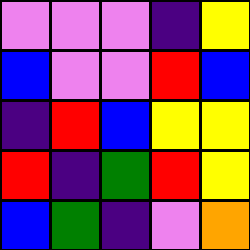[["violet", "violet", "violet", "indigo", "yellow"], ["blue", "violet", "violet", "red", "blue"], ["indigo", "red", "blue", "yellow", "yellow"], ["red", "indigo", "green", "red", "yellow"], ["blue", "green", "indigo", "violet", "orange"]]